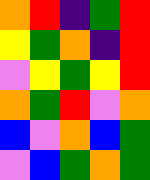[["orange", "red", "indigo", "green", "red"], ["yellow", "green", "orange", "indigo", "red"], ["violet", "yellow", "green", "yellow", "red"], ["orange", "green", "red", "violet", "orange"], ["blue", "violet", "orange", "blue", "green"], ["violet", "blue", "green", "orange", "green"]]